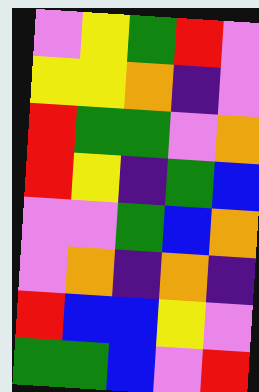[["violet", "yellow", "green", "red", "violet"], ["yellow", "yellow", "orange", "indigo", "violet"], ["red", "green", "green", "violet", "orange"], ["red", "yellow", "indigo", "green", "blue"], ["violet", "violet", "green", "blue", "orange"], ["violet", "orange", "indigo", "orange", "indigo"], ["red", "blue", "blue", "yellow", "violet"], ["green", "green", "blue", "violet", "red"]]